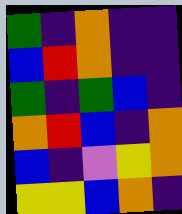[["green", "indigo", "orange", "indigo", "indigo"], ["blue", "red", "orange", "indigo", "indigo"], ["green", "indigo", "green", "blue", "indigo"], ["orange", "red", "blue", "indigo", "orange"], ["blue", "indigo", "violet", "yellow", "orange"], ["yellow", "yellow", "blue", "orange", "indigo"]]